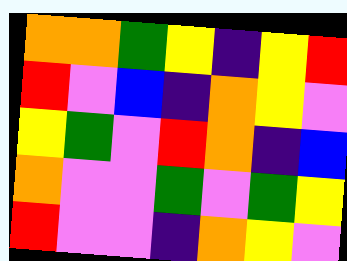[["orange", "orange", "green", "yellow", "indigo", "yellow", "red"], ["red", "violet", "blue", "indigo", "orange", "yellow", "violet"], ["yellow", "green", "violet", "red", "orange", "indigo", "blue"], ["orange", "violet", "violet", "green", "violet", "green", "yellow"], ["red", "violet", "violet", "indigo", "orange", "yellow", "violet"]]